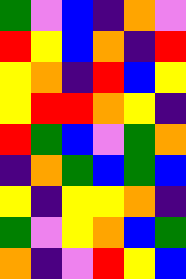[["green", "violet", "blue", "indigo", "orange", "violet"], ["red", "yellow", "blue", "orange", "indigo", "red"], ["yellow", "orange", "indigo", "red", "blue", "yellow"], ["yellow", "red", "red", "orange", "yellow", "indigo"], ["red", "green", "blue", "violet", "green", "orange"], ["indigo", "orange", "green", "blue", "green", "blue"], ["yellow", "indigo", "yellow", "yellow", "orange", "indigo"], ["green", "violet", "yellow", "orange", "blue", "green"], ["orange", "indigo", "violet", "red", "yellow", "blue"]]